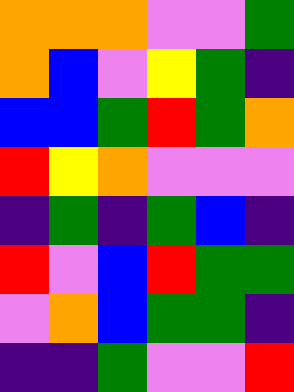[["orange", "orange", "orange", "violet", "violet", "green"], ["orange", "blue", "violet", "yellow", "green", "indigo"], ["blue", "blue", "green", "red", "green", "orange"], ["red", "yellow", "orange", "violet", "violet", "violet"], ["indigo", "green", "indigo", "green", "blue", "indigo"], ["red", "violet", "blue", "red", "green", "green"], ["violet", "orange", "blue", "green", "green", "indigo"], ["indigo", "indigo", "green", "violet", "violet", "red"]]